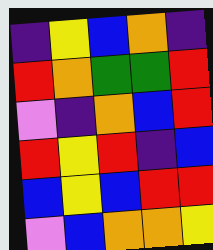[["indigo", "yellow", "blue", "orange", "indigo"], ["red", "orange", "green", "green", "red"], ["violet", "indigo", "orange", "blue", "red"], ["red", "yellow", "red", "indigo", "blue"], ["blue", "yellow", "blue", "red", "red"], ["violet", "blue", "orange", "orange", "yellow"]]